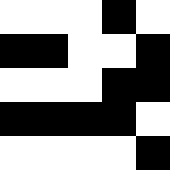[["white", "white", "white", "black", "white"], ["black", "black", "white", "white", "black"], ["white", "white", "white", "black", "black"], ["black", "black", "black", "black", "white"], ["white", "white", "white", "white", "black"]]